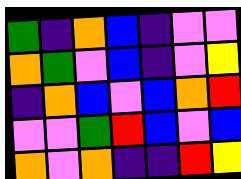[["green", "indigo", "orange", "blue", "indigo", "violet", "violet"], ["orange", "green", "violet", "blue", "indigo", "violet", "yellow"], ["indigo", "orange", "blue", "violet", "blue", "orange", "red"], ["violet", "violet", "green", "red", "blue", "violet", "blue"], ["orange", "violet", "orange", "indigo", "indigo", "red", "yellow"]]